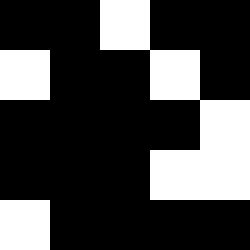[["black", "black", "white", "black", "black"], ["white", "black", "black", "white", "black"], ["black", "black", "black", "black", "white"], ["black", "black", "black", "white", "white"], ["white", "black", "black", "black", "black"]]